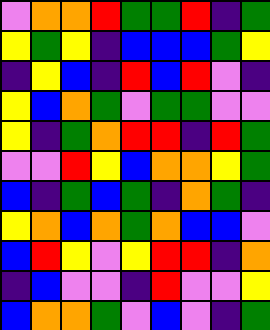[["violet", "orange", "orange", "red", "green", "green", "red", "indigo", "green"], ["yellow", "green", "yellow", "indigo", "blue", "blue", "blue", "green", "yellow"], ["indigo", "yellow", "blue", "indigo", "red", "blue", "red", "violet", "indigo"], ["yellow", "blue", "orange", "green", "violet", "green", "green", "violet", "violet"], ["yellow", "indigo", "green", "orange", "red", "red", "indigo", "red", "green"], ["violet", "violet", "red", "yellow", "blue", "orange", "orange", "yellow", "green"], ["blue", "indigo", "green", "blue", "green", "indigo", "orange", "green", "indigo"], ["yellow", "orange", "blue", "orange", "green", "orange", "blue", "blue", "violet"], ["blue", "red", "yellow", "violet", "yellow", "red", "red", "indigo", "orange"], ["indigo", "blue", "violet", "violet", "indigo", "red", "violet", "violet", "yellow"], ["blue", "orange", "orange", "green", "violet", "blue", "violet", "indigo", "green"]]